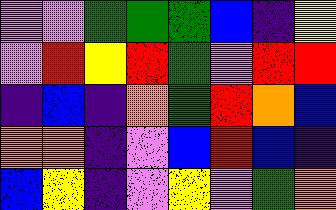[["violet", "violet", "green", "green", "green", "blue", "indigo", "yellow"], ["violet", "red", "yellow", "red", "green", "violet", "red", "red"], ["indigo", "blue", "indigo", "orange", "green", "red", "orange", "blue"], ["orange", "orange", "indigo", "violet", "blue", "red", "blue", "indigo"], ["blue", "yellow", "indigo", "violet", "yellow", "violet", "green", "orange"]]